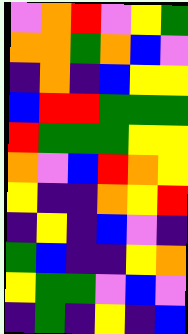[["violet", "orange", "red", "violet", "yellow", "green"], ["orange", "orange", "green", "orange", "blue", "violet"], ["indigo", "orange", "indigo", "blue", "yellow", "yellow"], ["blue", "red", "red", "green", "green", "green"], ["red", "green", "green", "green", "yellow", "yellow"], ["orange", "violet", "blue", "red", "orange", "yellow"], ["yellow", "indigo", "indigo", "orange", "yellow", "red"], ["indigo", "yellow", "indigo", "blue", "violet", "indigo"], ["green", "blue", "indigo", "indigo", "yellow", "orange"], ["yellow", "green", "green", "violet", "blue", "violet"], ["indigo", "green", "indigo", "yellow", "indigo", "blue"]]